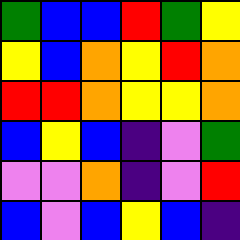[["green", "blue", "blue", "red", "green", "yellow"], ["yellow", "blue", "orange", "yellow", "red", "orange"], ["red", "red", "orange", "yellow", "yellow", "orange"], ["blue", "yellow", "blue", "indigo", "violet", "green"], ["violet", "violet", "orange", "indigo", "violet", "red"], ["blue", "violet", "blue", "yellow", "blue", "indigo"]]